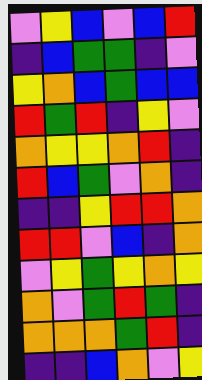[["violet", "yellow", "blue", "violet", "blue", "red"], ["indigo", "blue", "green", "green", "indigo", "violet"], ["yellow", "orange", "blue", "green", "blue", "blue"], ["red", "green", "red", "indigo", "yellow", "violet"], ["orange", "yellow", "yellow", "orange", "red", "indigo"], ["red", "blue", "green", "violet", "orange", "indigo"], ["indigo", "indigo", "yellow", "red", "red", "orange"], ["red", "red", "violet", "blue", "indigo", "orange"], ["violet", "yellow", "green", "yellow", "orange", "yellow"], ["orange", "violet", "green", "red", "green", "indigo"], ["orange", "orange", "orange", "green", "red", "indigo"], ["indigo", "indigo", "blue", "orange", "violet", "yellow"]]